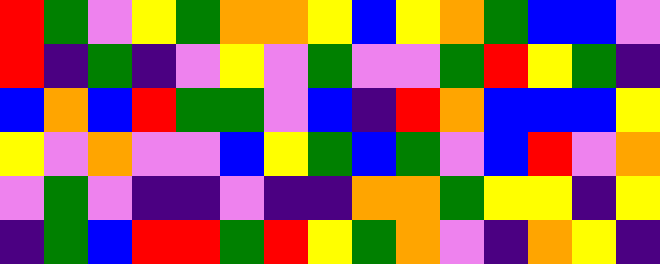[["red", "green", "violet", "yellow", "green", "orange", "orange", "yellow", "blue", "yellow", "orange", "green", "blue", "blue", "violet"], ["red", "indigo", "green", "indigo", "violet", "yellow", "violet", "green", "violet", "violet", "green", "red", "yellow", "green", "indigo"], ["blue", "orange", "blue", "red", "green", "green", "violet", "blue", "indigo", "red", "orange", "blue", "blue", "blue", "yellow"], ["yellow", "violet", "orange", "violet", "violet", "blue", "yellow", "green", "blue", "green", "violet", "blue", "red", "violet", "orange"], ["violet", "green", "violet", "indigo", "indigo", "violet", "indigo", "indigo", "orange", "orange", "green", "yellow", "yellow", "indigo", "yellow"], ["indigo", "green", "blue", "red", "red", "green", "red", "yellow", "green", "orange", "violet", "indigo", "orange", "yellow", "indigo"]]